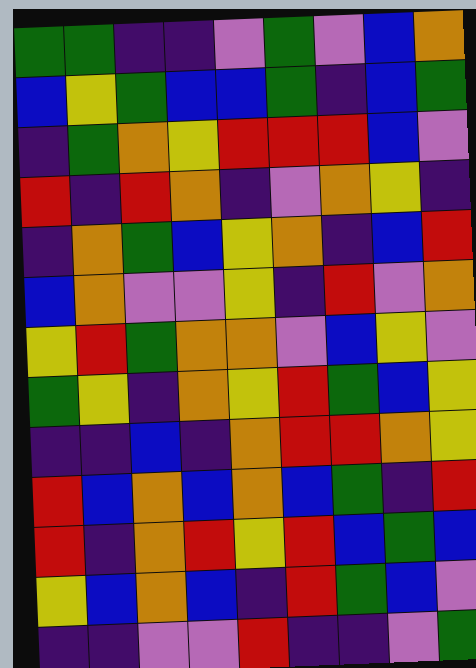[["green", "green", "indigo", "indigo", "violet", "green", "violet", "blue", "orange"], ["blue", "yellow", "green", "blue", "blue", "green", "indigo", "blue", "green"], ["indigo", "green", "orange", "yellow", "red", "red", "red", "blue", "violet"], ["red", "indigo", "red", "orange", "indigo", "violet", "orange", "yellow", "indigo"], ["indigo", "orange", "green", "blue", "yellow", "orange", "indigo", "blue", "red"], ["blue", "orange", "violet", "violet", "yellow", "indigo", "red", "violet", "orange"], ["yellow", "red", "green", "orange", "orange", "violet", "blue", "yellow", "violet"], ["green", "yellow", "indigo", "orange", "yellow", "red", "green", "blue", "yellow"], ["indigo", "indigo", "blue", "indigo", "orange", "red", "red", "orange", "yellow"], ["red", "blue", "orange", "blue", "orange", "blue", "green", "indigo", "red"], ["red", "indigo", "orange", "red", "yellow", "red", "blue", "green", "blue"], ["yellow", "blue", "orange", "blue", "indigo", "red", "green", "blue", "violet"], ["indigo", "indigo", "violet", "violet", "red", "indigo", "indigo", "violet", "green"]]